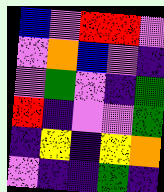[["blue", "violet", "red", "red", "violet"], ["violet", "orange", "blue", "violet", "indigo"], ["violet", "green", "violet", "indigo", "green"], ["red", "indigo", "violet", "violet", "green"], ["indigo", "yellow", "indigo", "yellow", "orange"], ["violet", "indigo", "indigo", "green", "indigo"]]